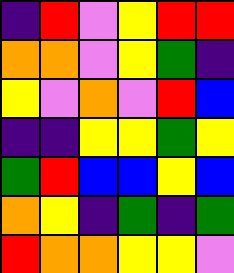[["indigo", "red", "violet", "yellow", "red", "red"], ["orange", "orange", "violet", "yellow", "green", "indigo"], ["yellow", "violet", "orange", "violet", "red", "blue"], ["indigo", "indigo", "yellow", "yellow", "green", "yellow"], ["green", "red", "blue", "blue", "yellow", "blue"], ["orange", "yellow", "indigo", "green", "indigo", "green"], ["red", "orange", "orange", "yellow", "yellow", "violet"]]